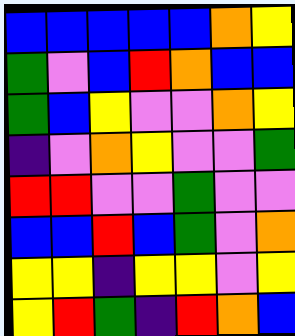[["blue", "blue", "blue", "blue", "blue", "orange", "yellow"], ["green", "violet", "blue", "red", "orange", "blue", "blue"], ["green", "blue", "yellow", "violet", "violet", "orange", "yellow"], ["indigo", "violet", "orange", "yellow", "violet", "violet", "green"], ["red", "red", "violet", "violet", "green", "violet", "violet"], ["blue", "blue", "red", "blue", "green", "violet", "orange"], ["yellow", "yellow", "indigo", "yellow", "yellow", "violet", "yellow"], ["yellow", "red", "green", "indigo", "red", "orange", "blue"]]